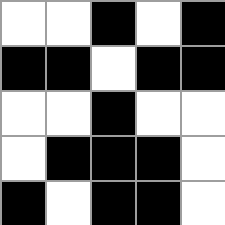[["white", "white", "black", "white", "black"], ["black", "black", "white", "black", "black"], ["white", "white", "black", "white", "white"], ["white", "black", "black", "black", "white"], ["black", "white", "black", "black", "white"]]